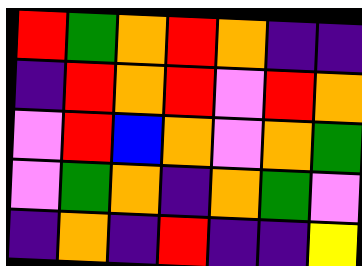[["red", "green", "orange", "red", "orange", "indigo", "indigo"], ["indigo", "red", "orange", "red", "violet", "red", "orange"], ["violet", "red", "blue", "orange", "violet", "orange", "green"], ["violet", "green", "orange", "indigo", "orange", "green", "violet"], ["indigo", "orange", "indigo", "red", "indigo", "indigo", "yellow"]]